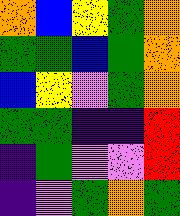[["orange", "blue", "yellow", "green", "orange"], ["green", "green", "blue", "green", "orange"], ["blue", "yellow", "violet", "green", "orange"], ["green", "green", "indigo", "indigo", "red"], ["indigo", "green", "violet", "violet", "red"], ["indigo", "violet", "green", "orange", "green"]]